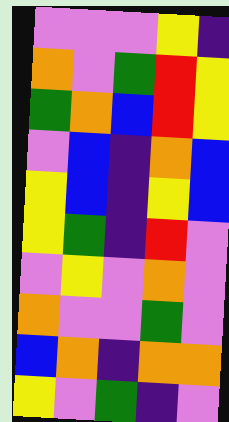[["violet", "violet", "violet", "yellow", "indigo"], ["orange", "violet", "green", "red", "yellow"], ["green", "orange", "blue", "red", "yellow"], ["violet", "blue", "indigo", "orange", "blue"], ["yellow", "blue", "indigo", "yellow", "blue"], ["yellow", "green", "indigo", "red", "violet"], ["violet", "yellow", "violet", "orange", "violet"], ["orange", "violet", "violet", "green", "violet"], ["blue", "orange", "indigo", "orange", "orange"], ["yellow", "violet", "green", "indigo", "violet"]]